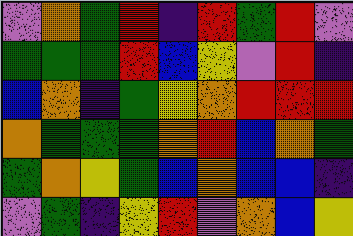[["violet", "orange", "green", "red", "indigo", "red", "green", "red", "violet"], ["green", "green", "green", "red", "blue", "yellow", "violet", "red", "indigo"], ["blue", "orange", "indigo", "green", "yellow", "orange", "red", "red", "red"], ["orange", "green", "green", "green", "orange", "red", "blue", "orange", "green"], ["green", "orange", "yellow", "green", "blue", "orange", "blue", "blue", "indigo"], ["violet", "green", "indigo", "yellow", "red", "violet", "orange", "blue", "yellow"]]